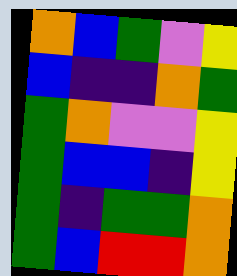[["orange", "blue", "green", "violet", "yellow"], ["blue", "indigo", "indigo", "orange", "green"], ["green", "orange", "violet", "violet", "yellow"], ["green", "blue", "blue", "indigo", "yellow"], ["green", "indigo", "green", "green", "orange"], ["green", "blue", "red", "red", "orange"]]